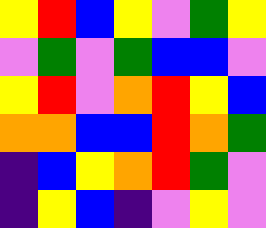[["yellow", "red", "blue", "yellow", "violet", "green", "yellow"], ["violet", "green", "violet", "green", "blue", "blue", "violet"], ["yellow", "red", "violet", "orange", "red", "yellow", "blue"], ["orange", "orange", "blue", "blue", "red", "orange", "green"], ["indigo", "blue", "yellow", "orange", "red", "green", "violet"], ["indigo", "yellow", "blue", "indigo", "violet", "yellow", "violet"]]